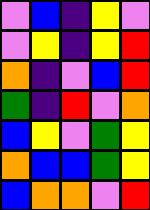[["violet", "blue", "indigo", "yellow", "violet"], ["violet", "yellow", "indigo", "yellow", "red"], ["orange", "indigo", "violet", "blue", "red"], ["green", "indigo", "red", "violet", "orange"], ["blue", "yellow", "violet", "green", "yellow"], ["orange", "blue", "blue", "green", "yellow"], ["blue", "orange", "orange", "violet", "red"]]